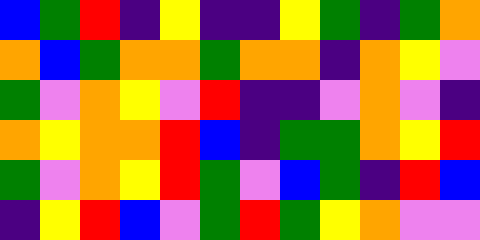[["blue", "green", "red", "indigo", "yellow", "indigo", "indigo", "yellow", "green", "indigo", "green", "orange"], ["orange", "blue", "green", "orange", "orange", "green", "orange", "orange", "indigo", "orange", "yellow", "violet"], ["green", "violet", "orange", "yellow", "violet", "red", "indigo", "indigo", "violet", "orange", "violet", "indigo"], ["orange", "yellow", "orange", "orange", "red", "blue", "indigo", "green", "green", "orange", "yellow", "red"], ["green", "violet", "orange", "yellow", "red", "green", "violet", "blue", "green", "indigo", "red", "blue"], ["indigo", "yellow", "red", "blue", "violet", "green", "red", "green", "yellow", "orange", "violet", "violet"]]